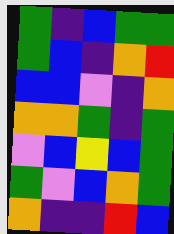[["green", "indigo", "blue", "green", "green"], ["green", "blue", "indigo", "orange", "red"], ["blue", "blue", "violet", "indigo", "orange"], ["orange", "orange", "green", "indigo", "green"], ["violet", "blue", "yellow", "blue", "green"], ["green", "violet", "blue", "orange", "green"], ["orange", "indigo", "indigo", "red", "blue"]]